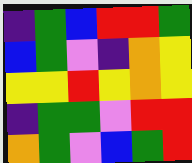[["indigo", "green", "blue", "red", "red", "green"], ["blue", "green", "violet", "indigo", "orange", "yellow"], ["yellow", "yellow", "red", "yellow", "orange", "yellow"], ["indigo", "green", "green", "violet", "red", "red"], ["orange", "green", "violet", "blue", "green", "red"]]